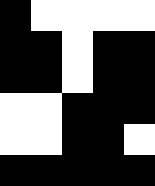[["black", "white", "white", "white", "white"], ["black", "black", "white", "black", "black"], ["black", "black", "white", "black", "black"], ["white", "white", "black", "black", "black"], ["white", "white", "black", "black", "white"], ["black", "black", "black", "black", "black"]]